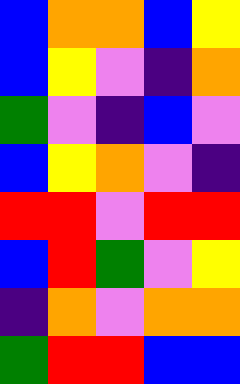[["blue", "orange", "orange", "blue", "yellow"], ["blue", "yellow", "violet", "indigo", "orange"], ["green", "violet", "indigo", "blue", "violet"], ["blue", "yellow", "orange", "violet", "indigo"], ["red", "red", "violet", "red", "red"], ["blue", "red", "green", "violet", "yellow"], ["indigo", "orange", "violet", "orange", "orange"], ["green", "red", "red", "blue", "blue"]]